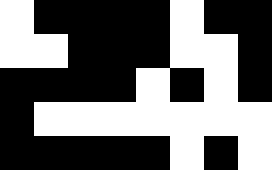[["white", "black", "black", "black", "black", "white", "black", "black"], ["white", "white", "black", "black", "black", "white", "white", "black"], ["black", "black", "black", "black", "white", "black", "white", "black"], ["black", "white", "white", "white", "white", "white", "white", "white"], ["black", "black", "black", "black", "black", "white", "black", "white"]]